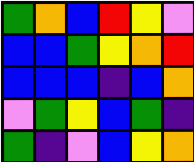[["green", "orange", "blue", "red", "yellow", "violet"], ["blue", "blue", "green", "yellow", "orange", "red"], ["blue", "blue", "blue", "indigo", "blue", "orange"], ["violet", "green", "yellow", "blue", "green", "indigo"], ["green", "indigo", "violet", "blue", "yellow", "orange"]]